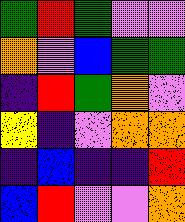[["green", "red", "green", "violet", "violet"], ["orange", "violet", "blue", "green", "green"], ["indigo", "red", "green", "orange", "violet"], ["yellow", "indigo", "violet", "orange", "orange"], ["indigo", "blue", "indigo", "indigo", "red"], ["blue", "red", "violet", "violet", "orange"]]